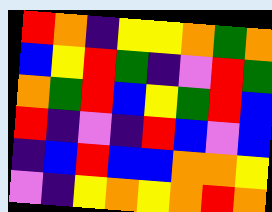[["red", "orange", "indigo", "yellow", "yellow", "orange", "green", "orange"], ["blue", "yellow", "red", "green", "indigo", "violet", "red", "green"], ["orange", "green", "red", "blue", "yellow", "green", "red", "blue"], ["red", "indigo", "violet", "indigo", "red", "blue", "violet", "blue"], ["indigo", "blue", "red", "blue", "blue", "orange", "orange", "yellow"], ["violet", "indigo", "yellow", "orange", "yellow", "orange", "red", "orange"]]